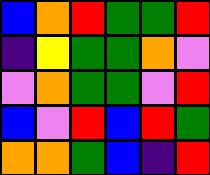[["blue", "orange", "red", "green", "green", "red"], ["indigo", "yellow", "green", "green", "orange", "violet"], ["violet", "orange", "green", "green", "violet", "red"], ["blue", "violet", "red", "blue", "red", "green"], ["orange", "orange", "green", "blue", "indigo", "red"]]